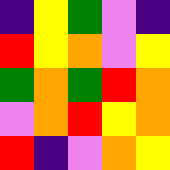[["indigo", "yellow", "green", "violet", "indigo"], ["red", "yellow", "orange", "violet", "yellow"], ["green", "orange", "green", "red", "orange"], ["violet", "orange", "red", "yellow", "orange"], ["red", "indigo", "violet", "orange", "yellow"]]